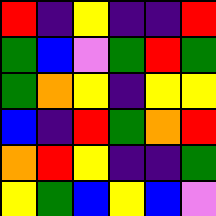[["red", "indigo", "yellow", "indigo", "indigo", "red"], ["green", "blue", "violet", "green", "red", "green"], ["green", "orange", "yellow", "indigo", "yellow", "yellow"], ["blue", "indigo", "red", "green", "orange", "red"], ["orange", "red", "yellow", "indigo", "indigo", "green"], ["yellow", "green", "blue", "yellow", "blue", "violet"]]